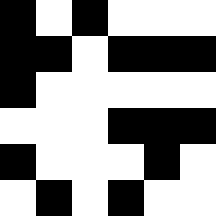[["black", "white", "black", "white", "white", "white"], ["black", "black", "white", "black", "black", "black"], ["black", "white", "white", "white", "white", "white"], ["white", "white", "white", "black", "black", "black"], ["black", "white", "white", "white", "black", "white"], ["white", "black", "white", "black", "white", "white"]]